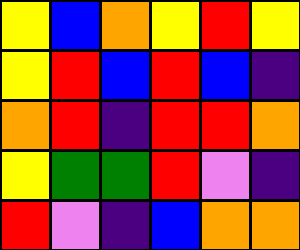[["yellow", "blue", "orange", "yellow", "red", "yellow"], ["yellow", "red", "blue", "red", "blue", "indigo"], ["orange", "red", "indigo", "red", "red", "orange"], ["yellow", "green", "green", "red", "violet", "indigo"], ["red", "violet", "indigo", "blue", "orange", "orange"]]